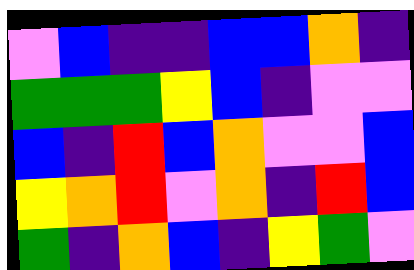[["violet", "blue", "indigo", "indigo", "blue", "blue", "orange", "indigo"], ["green", "green", "green", "yellow", "blue", "indigo", "violet", "violet"], ["blue", "indigo", "red", "blue", "orange", "violet", "violet", "blue"], ["yellow", "orange", "red", "violet", "orange", "indigo", "red", "blue"], ["green", "indigo", "orange", "blue", "indigo", "yellow", "green", "violet"]]